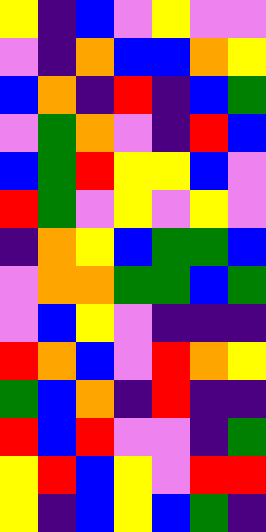[["yellow", "indigo", "blue", "violet", "yellow", "violet", "violet"], ["violet", "indigo", "orange", "blue", "blue", "orange", "yellow"], ["blue", "orange", "indigo", "red", "indigo", "blue", "green"], ["violet", "green", "orange", "violet", "indigo", "red", "blue"], ["blue", "green", "red", "yellow", "yellow", "blue", "violet"], ["red", "green", "violet", "yellow", "violet", "yellow", "violet"], ["indigo", "orange", "yellow", "blue", "green", "green", "blue"], ["violet", "orange", "orange", "green", "green", "blue", "green"], ["violet", "blue", "yellow", "violet", "indigo", "indigo", "indigo"], ["red", "orange", "blue", "violet", "red", "orange", "yellow"], ["green", "blue", "orange", "indigo", "red", "indigo", "indigo"], ["red", "blue", "red", "violet", "violet", "indigo", "green"], ["yellow", "red", "blue", "yellow", "violet", "red", "red"], ["yellow", "indigo", "blue", "yellow", "blue", "green", "indigo"]]